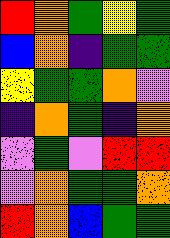[["red", "orange", "green", "yellow", "green"], ["blue", "orange", "indigo", "green", "green"], ["yellow", "green", "green", "orange", "violet"], ["indigo", "orange", "green", "indigo", "orange"], ["violet", "green", "violet", "red", "red"], ["violet", "orange", "green", "green", "orange"], ["red", "orange", "blue", "green", "green"]]